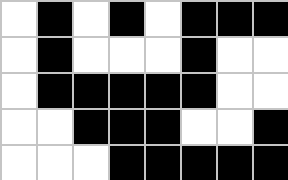[["white", "black", "white", "black", "white", "black", "black", "black"], ["white", "black", "white", "white", "white", "black", "white", "white"], ["white", "black", "black", "black", "black", "black", "white", "white"], ["white", "white", "black", "black", "black", "white", "white", "black"], ["white", "white", "white", "black", "black", "black", "black", "black"]]